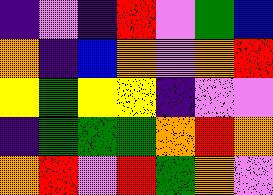[["indigo", "violet", "indigo", "red", "violet", "green", "blue"], ["orange", "indigo", "blue", "orange", "violet", "orange", "red"], ["yellow", "green", "yellow", "yellow", "indigo", "violet", "violet"], ["indigo", "green", "green", "green", "orange", "red", "orange"], ["orange", "red", "violet", "red", "green", "orange", "violet"]]